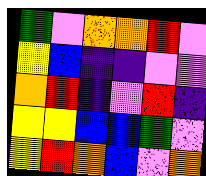[["green", "violet", "orange", "orange", "red", "violet"], ["yellow", "blue", "indigo", "indigo", "violet", "violet"], ["orange", "red", "indigo", "violet", "red", "indigo"], ["yellow", "yellow", "blue", "blue", "green", "violet"], ["yellow", "red", "orange", "blue", "violet", "orange"]]